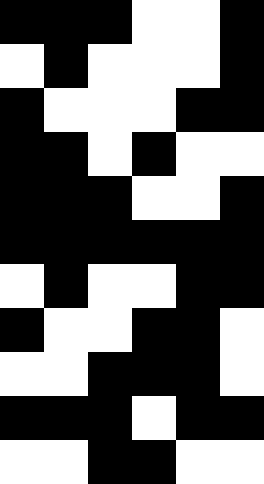[["black", "black", "black", "white", "white", "black"], ["white", "black", "white", "white", "white", "black"], ["black", "white", "white", "white", "black", "black"], ["black", "black", "white", "black", "white", "white"], ["black", "black", "black", "white", "white", "black"], ["black", "black", "black", "black", "black", "black"], ["white", "black", "white", "white", "black", "black"], ["black", "white", "white", "black", "black", "white"], ["white", "white", "black", "black", "black", "white"], ["black", "black", "black", "white", "black", "black"], ["white", "white", "black", "black", "white", "white"]]